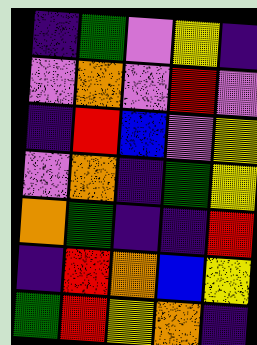[["indigo", "green", "violet", "yellow", "indigo"], ["violet", "orange", "violet", "red", "violet"], ["indigo", "red", "blue", "violet", "yellow"], ["violet", "orange", "indigo", "green", "yellow"], ["orange", "green", "indigo", "indigo", "red"], ["indigo", "red", "orange", "blue", "yellow"], ["green", "red", "yellow", "orange", "indigo"]]